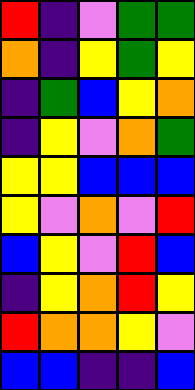[["red", "indigo", "violet", "green", "green"], ["orange", "indigo", "yellow", "green", "yellow"], ["indigo", "green", "blue", "yellow", "orange"], ["indigo", "yellow", "violet", "orange", "green"], ["yellow", "yellow", "blue", "blue", "blue"], ["yellow", "violet", "orange", "violet", "red"], ["blue", "yellow", "violet", "red", "blue"], ["indigo", "yellow", "orange", "red", "yellow"], ["red", "orange", "orange", "yellow", "violet"], ["blue", "blue", "indigo", "indigo", "blue"]]